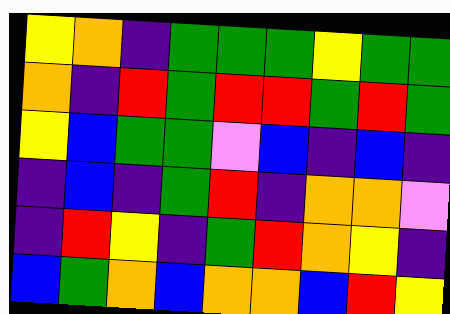[["yellow", "orange", "indigo", "green", "green", "green", "yellow", "green", "green"], ["orange", "indigo", "red", "green", "red", "red", "green", "red", "green"], ["yellow", "blue", "green", "green", "violet", "blue", "indigo", "blue", "indigo"], ["indigo", "blue", "indigo", "green", "red", "indigo", "orange", "orange", "violet"], ["indigo", "red", "yellow", "indigo", "green", "red", "orange", "yellow", "indigo"], ["blue", "green", "orange", "blue", "orange", "orange", "blue", "red", "yellow"]]